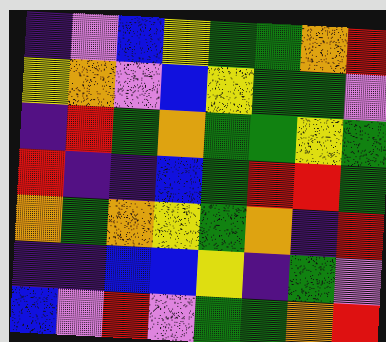[["indigo", "violet", "blue", "yellow", "green", "green", "orange", "red"], ["yellow", "orange", "violet", "blue", "yellow", "green", "green", "violet"], ["indigo", "red", "green", "orange", "green", "green", "yellow", "green"], ["red", "indigo", "indigo", "blue", "green", "red", "red", "green"], ["orange", "green", "orange", "yellow", "green", "orange", "indigo", "red"], ["indigo", "indigo", "blue", "blue", "yellow", "indigo", "green", "violet"], ["blue", "violet", "red", "violet", "green", "green", "orange", "red"]]